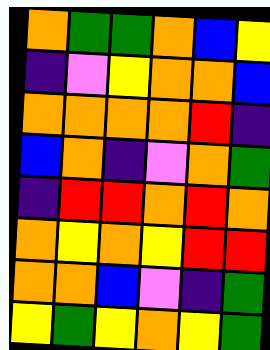[["orange", "green", "green", "orange", "blue", "yellow"], ["indigo", "violet", "yellow", "orange", "orange", "blue"], ["orange", "orange", "orange", "orange", "red", "indigo"], ["blue", "orange", "indigo", "violet", "orange", "green"], ["indigo", "red", "red", "orange", "red", "orange"], ["orange", "yellow", "orange", "yellow", "red", "red"], ["orange", "orange", "blue", "violet", "indigo", "green"], ["yellow", "green", "yellow", "orange", "yellow", "green"]]